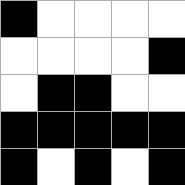[["black", "white", "white", "white", "white"], ["white", "white", "white", "white", "black"], ["white", "black", "black", "white", "white"], ["black", "black", "black", "black", "black"], ["black", "white", "black", "white", "black"]]